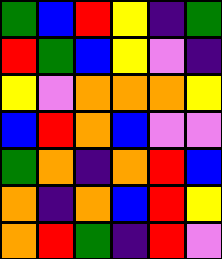[["green", "blue", "red", "yellow", "indigo", "green"], ["red", "green", "blue", "yellow", "violet", "indigo"], ["yellow", "violet", "orange", "orange", "orange", "yellow"], ["blue", "red", "orange", "blue", "violet", "violet"], ["green", "orange", "indigo", "orange", "red", "blue"], ["orange", "indigo", "orange", "blue", "red", "yellow"], ["orange", "red", "green", "indigo", "red", "violet"]]